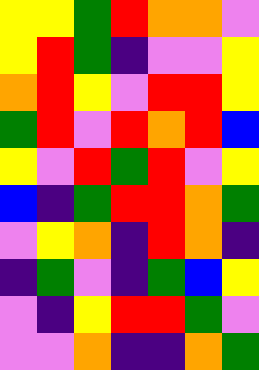[["yellow", "yellow", "green", "red", "orange", "orange", "violet"], ["yellow", "red", "green", "indigo", "violet", "violet", "yellow"], ["orange", "red", "yellow", "violet", "red", "red", "yellow"], ["green", "red", "violet", "red", "orange", "red", "blue"], ["yellow", "violet", "red", "green", "red", "violet", "yellow"], ["blue", "indigo", "green", "red", "red", "orange", "green"], ["violet", "yellow", "orange", "indigo", "red", "orange", "indigo"], ["indigo", "green", "violet", "indigo", "green", "blue", "yellow"], ["violet", "indigo", "yellow", "red", "red", "green", "violet"], ["violet", "violet", "orange", "indigo", "indigo", "orange", "green"]]